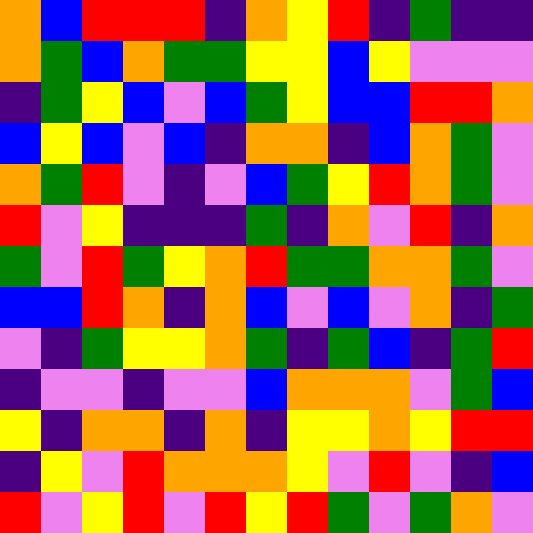[["orange", "blue", "red", "red", "red", "indigo", "orange", "yellow", "red", "indigo", "green", "indigo", "indigo"], ["orange", "green", "blue", "orange", "green", "green", "yellow", "yellow", "blue", "yellow", "violet", "violet", "violet"], ["indigo", "green", "yellow", "blue", "violet", "blue", "green", "yellow", "blue", "blue", "red", "red", "orange"], ["blue", "yellow", "blue", "violet", "blue", "indigo", "orange", "orange", "indigo", "blue", "orange", "green", "violet"], ["orange", "green", "red", "violet", "indigo", "violet", "blue", "green", "yellow", "red", "orange", "green", "violet"], ["red", "violet", "yellow", "indigo", "indigo", "indigo", "green", "indigo", "orange", "violet", "red", "indigo", "orange"], ["green", "violet", "red", "green", "yellow", "orange", "red", "green", "green", "orange", "orange", "green", "violet"], ["blue", "blue", "red", "orange", "indigo", "orange", "blue", "violet", "blue", "violet", "orange", "indigo", "green"], ["violet", "indigo", "green", "yellow", "yellow", "orange", "green", "indigo", "green", "blue", "indigo", "green", "red"], ["indigo", "violet", "violet", "indigo", "violet", "violet", "blue", "orange", "orange", "orange", "violet", "green", "blue"], ["yellow", "indigo", "orange", "orange", "indigo", "orange", "indigo", "yellow", "yellow", "orange", "yellow", "red", "red"], ["indigo", "yellow", "violet", "red", "orange", "orange", "orange", "yellow", "violet", "red", "violet", "indigo", "blue"], ["red", "violet", "yellow", "red", "violet", "red", "yellow", "red", "green", "violet", "green", "orange", "violet"]]